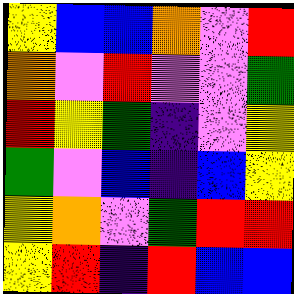[["yellow", "blue", "blue", "orange", "violet", "red"], ["orange", "violet", "red", "violet", "violet", "green"], ["red", "yellow", "green", "indigo", "violet", "yellow"], ["green", "violet", "blue", "indigo", "blue", "yellow"], ["yellow", "orange", "violet", "green", "red", "red"], ["yellow", "red", "indigo", "red", "blue", "blue"]]